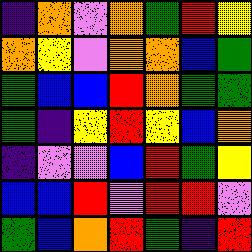[["indigo", "orange", "violet", "orange", "green", "red", "yellow"], ["orange", "yellow", "violet", "orange", "orange", "blue", "green"], ["green", "blue", "blue", "red", "orange", "green", "green"], ["green", "indigo", "yellow", "red", "yellow", "blue", "orange"], ["indigo", "violet", "violet", "blue", "red", "green", "yellow"], ["blue", "blue", "red", "violet", "red", "red", "violet"], ["green", "blue", "orange", "red", "green", "indigo", "red"]]